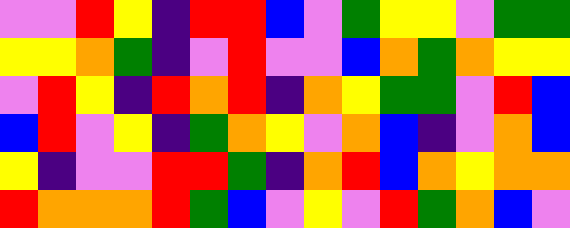[["violet", "violet", "red", "yellow", "indigo", "red", "red", "blue", "violet", "green", "yellow", "yellow", "violet", "green", "green"], ["yellow", "yellow", "orange", "green", "indigo", "violet", "red", "violet", "violet", "blue", "orange", "green", "orange", "yellow", "yellow"], ["violet", "red", "yellow", "indigo", "red", "orange", "red", "indigo", "orange", "yellow", "green", "green", "violet", "red", "blue"], ["blue", "red", "violet", "yellow", "indigo", "green", "orange", "yellow", "violet", "orange", "blue", "indigo", "violet", "orange", "blue"], ["yellow", "indigo", "violet", "violet", "red", "red", "green", "indigo", "orange", "red", "blue", "orange", "yellow", "orange", "orange"], ["red", "orange", "orange", "orange", "red", "green", "blue", "violet", "yellow", "violet", "red", "green", "orange", "blue", "violet"]]